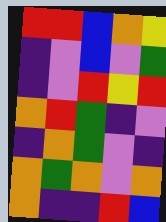[["red", "red", "blue", "orange", "yellow"], ["indigo", "violet", "blue", "violet", "green"], ["indigo", "violet", "red", "yellow", "red"], ["orange", "red", "green", "indigo", "violet"], ["indigo", "orange", "green", "violet", "indigo"], ["orange", "green", "orange", "violet", "orange"], ["orange", "indigo", "indigo", "red", "blue"]]